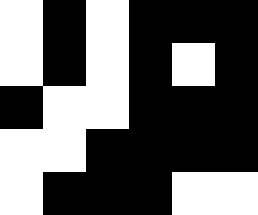[["white", "black", "white", "black", "black", "black"], ["white", "black", "white", "black", "white", "black"], ["black", "white", "white", "black", "black", "black"], ["white", "white", "black", "black", "black", "black"], ["white", "black", "black", "black", "white", "white"]]